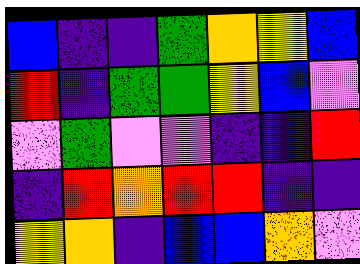[["blue", "indigo", "indigo", "green", "orange", "yellow", "blue"], ["red", "indigo", "green", "green", "yellow", "blue", "violet"], ["violet", "green", "violet", "violet", "indigo", "indigo", "red"], ["indigo", "red", "orange", "red", "red", "indigo", "indigo"], ["yellow", "orange", "indigo", "blue", "blue", "orange", "violet"]]